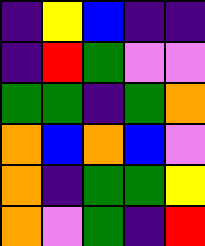[["indigo", "yellow", "blue", "indigo", "indigo"], ["indigo", "red", "green", "violet", "violet"], ["green", "green", "indigo", "green", "orange"], ["orange", "blue", "orange", "blue", "violet"], ["orange", "indigo", "green", "green", "yellow"], ["orange", "violet", "green", "indigo", "red"]]